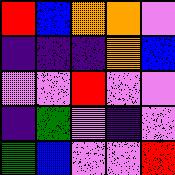[["red", "blue", "orange", "orange", "violet"], ["indigo", "indigo", "indigo", "orange", "blue"], ["violet", "violet", "red", "violet", "violet"], ["indigo", "green", "violet", "indigo", "violet"], ["green", "blue", "violet", "violet", "red"]]